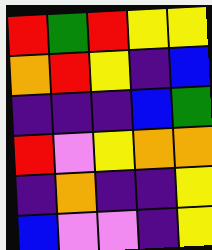[["red", "green", "red", "yellow", "yellow"], ["orange", "red", "yellow", "indigo", "blue"], ["indigo", "indigo", "indigo", "blue", "green"], ["red", "violet", "yellow", "orange", "orange"], ["indigo", "orange", "indigo", "indigo", "yellow"], ["blue", "violet", "violet", "indigo", "yellow"]]